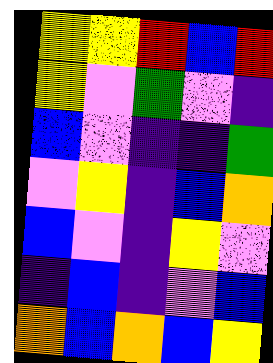[["yellow", "yellow", "red", "blue", "red"], ["yellow", "violet", "green", "violet", "indigo"], ["blue", "violet", "indigo", "indigo", "green"], ["violet", "yellow", "indigo", "blue", "orange"], ["blue", "violet", "indigo", "yellow", "violet"], ["indigo", "blue", "indigo", "violet", "blue"], ["orange", "blue", "orange", "blue", "yellow"]]